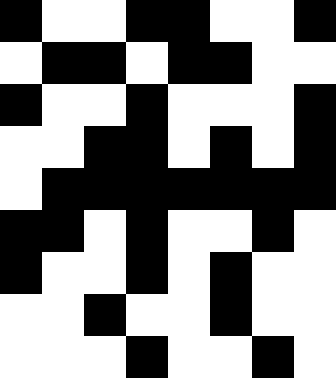[["black", "white", "white", "black", "black", "white", "white", "black"], ["white", "black", "black", "white", "black", "black", "white", "white"], ["black", "white", "white", "black", "white", "white", "white", "black"], ["white", "white", "black", "black", "white", "black", "white", "black"], ["white", "black", "black", "black", "black", "black", "black", "black"], ["black", "black", "white", "black", "white", "white", "black", "white"], ["black", "white", "white", "black", "white", "black", "white", "white"], ["white", "white", "black", "white", "white", "black", "white", "white"], ["white", "white", "white", "black", "white", "white", "black", "white"]]